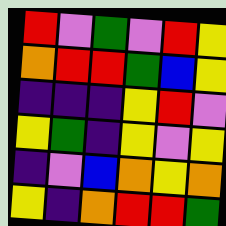[["red", "violet", "green", "violet", "red", "yellow"], ["orange", "red", "red", "green", "blue", "yellow"], ["indigo", "indigo", "indigo", "yellow", "red", "violet"], ["yellow", "green", "indigo", "yellow", "violet", "yellow"], ["indigo", "violet", "blue", "orange", "yellow", "orange"], ["yellow", "indigo", "orange", "red", "red", "green"]]